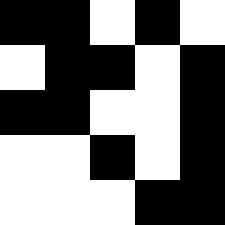[["black", "black", "white", "black", "white"], ["white", "black", "black", "white", "black"], ["black", "black", "white", "white", "black"], ["white", "white", "black", "white", "black"], ["white", "white", "white", "black", "black"]]